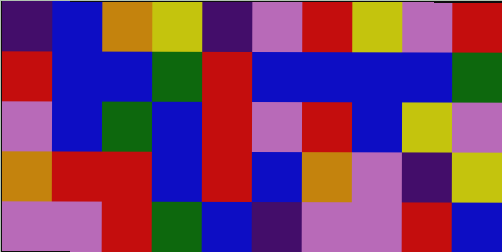[["indigo", "blue", "orange", "yellow", "indigo", "violet", "red", "yellow", "violet", "red"], ["red", "blue", "blue", "green", "red", "blue", "blue", "blue", "blue", "green"], ["violet", "blue", "green", "blue", "red", "violet", "red", "blue", "yellow", "violet"], ["orange", "red", "red", "blue", "red", "blue", "orange", "violet", "indigo", "yellow"], ["violet", "violet", "red", "green", "blue", "indigo", "violet", "violet", "red", "blue"]]